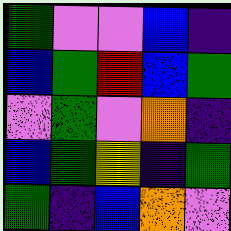[["green", "violet", "violet", "blue", "indigo"], ["blue", "green", "red", "blue", "green"], ["violet", "green", "violet", "orange", "indigo"], ["blue", "green", "yellow", "indigo", "green"], ["green", "indigo", "blue", "orange", "violet"]]